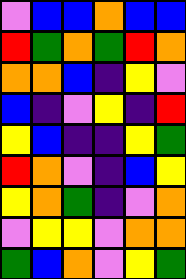[["violet", "blue", "blue", "orange", "blue", "blue"], ["red", "green", "orange", "green", "red", "orange"], ["orange", "orange", "blue", "indigo", "yellow", "violet"], ["blue", "indigo", "violet", "yellow", "indigo", "red"], ["yellow", "blue", "indigo", "indigo", "yellow", "green"], ["red", "orange", "violet", "indigo", "blue", "yellow"], ["yellow", "orange", "green", "indigo", "violet", "orange"], ["violet", "yellow", "yellow", "violet", "orange", "orange"], ["green", "blue", "orange", "violet", "yellow", "green"]]